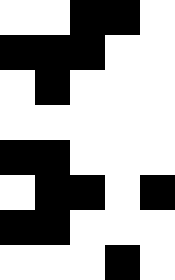[["white", "white", "black", "black", "white"], ["black", "black", "black", "white", "white"], ["white", "black", "white", "white", "white"], ["white", "white", "white", "white", "white"], ["black", "black", "white", "white", "white"], ["white", "black", "black", "white", "black"], ["black", "black", "white", "white", "white"], ["white", "white", "white", "black", "white"]]